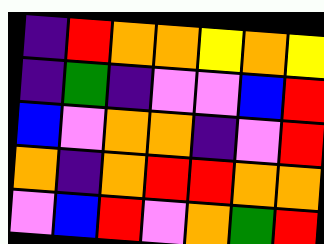[["indigo", "red", "orange", "orange", "yellow", "orange", "yellow"], ["indigo", "green", "indigo", "violet", "violet", "blue", "red"], ["blue", "violet", "orange", "orange", "indigo", "violet", "red"], ["orange", "indigo", "orange", "red", "red", "orange", "orange"], ["violet", "blue", "red", "violet", "orange", "green", "red"]]